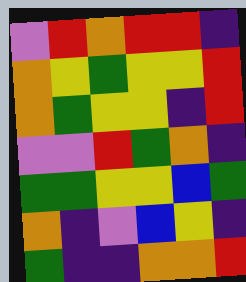[["violet", "red", "orange", "red", "red", "indigo"], ["orange", "yellow", "green", "yellow", "yellow", "red"], ["orange", "green", "yellow", "yellow", "indigo", "red"], ["violet", "violet", "red", "green", "orange", "indigo"], ["green", "green", "yellow", "yellow", "blue", "green"], ["orange", "indigo", "violet", "blue", "yellow", "indigo"], ["green", "indigo", "indigo", "orange", "orange", "red"]]